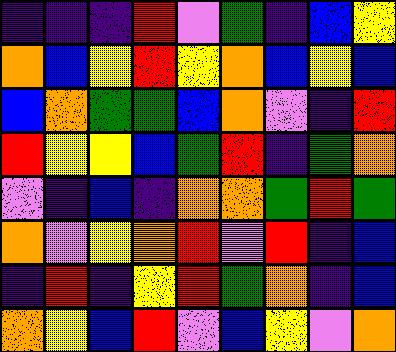[["indigo", "indigo", "indigo", "red", "violet", "green", "indigo", "blue", "yellow"], ["orange", "blue", "yellow", "red", "yellow", "orange", "blue", "yellow", "blue"], ["blue", "orange", "green", "green", "blue", "orange", "violet", "indigo", "red"], ["red", "yellow", "yellow", "blue", "green", "red", "indigo", "green", "orange"], ["violet", "indigo", "blue", "indigo", "orange", "orange", "green", "red", "green"], ["orange", "violet", "yellow", "orange", "red", "violet", "red", "indigo", "blue"], ["indigo", "red", "indigo", "yellow", "red", "green", "orange", "indigo", "blue"], ["orange", "yellow", "blue", "red", "violet", "blue", "yellow", "violet", "orange"]]